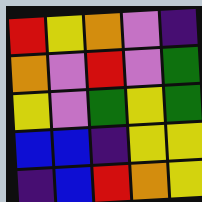[["red", "yellow", "orange", "violet", "indigo"], ["orange", "violet", "red", "violet", "green"], ["yellow", "violet", "green", "yellow", "green"], ["blue", "blue", "indigo", "yellow", "yellow"], ["indigo", "blue", "red", "orange", "yellow"]]